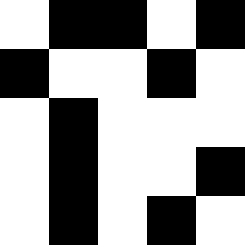[["white", "black", "black", "white", "black"], ["black", "white", "white", "black", "white"], ["white", "black", "white", "white", "white"], ["white", "black", "white", "white", "black"], ["white", "black", "white", "black", "white"]]